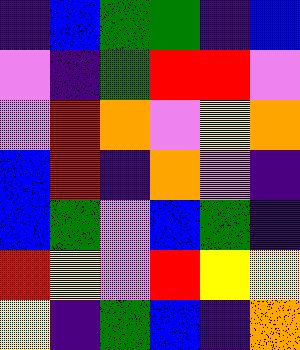[["indigo", "blue", "green", "green", "indigo", "blue"], ["violet", "indigo", "green", "red", "red", "violet"], ["violet", "red", "orange", "violet", "yellow", "orange"], ["blue", "red", "indigo", "orange", "violet", "indigo"], ["blue", "green", "violet", "blue", "green", "indigo"], ["red", "yellow", "violet", "red", "yellow", "yellow"], ["yellow", "indigo", "green", "blue", "indigo", "orange"]]